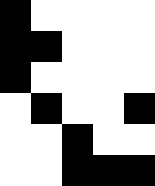[["black", "white", "white", "white", "white"], ["black", "black", "white", "white", "white"], ["black", "white", "white", "white", "white"], ["white", "black", "white", "white", "black"], ["white", "white", "black", "white", "white"], ["white", "white", "black", "black", "black"]]